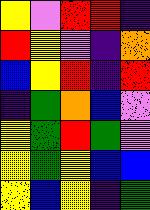[["yellow", "violet", "red", "red", "indigo"], ["red", "yellow", "violet", "indigo", "orange"], ["blue", "yellow", "red", "indigo", "red"], ["indigo", "green", "orange", "blue", "violet"], ["yellow", "green", "red", "green", "violet"], ["yellow", "green", "yellow", "blue", "blue"], ["yellow", "blue", "yellow", "indigo", "green"]]